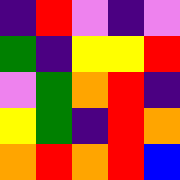[["indigo", "red", "violet", "indigo", "violet"], ["green", "indigo", "yellow", "yellow", "red"], ["violet", "green", "orange", "red", "indigo"], ["yellow", "green", "indigo", "red", "orange"], ["orange", "red", "orange", "red", "blue"]]